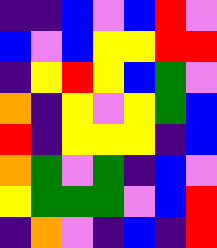[["indigo", "indigo", "blue", "violet", "blue", "red", "violet"], ["blue", "violet", "blue", "yellow", "yellow", "red", "red"], ["indigo", "yellow", "red", "yellow", "blue", "green", "violet"], ["orange", "indigo", "yellow", "violet", "yellow", "green", "blue"], ["red", "indigo", "yellow", "yellow", "yellow", "indigo", "blue"], ["orange", "green", "violet", "green", "indigo", "blue", "violet"], ["yellow", "green", "green", "green", "violet", "blue", "red"], ["indigo", "orange", "violet", "indigo", "blue", "indigo", "red"]]